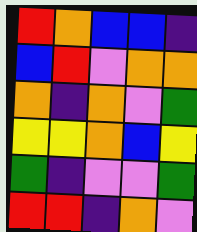[["red", "orange", "blue", "blue", "indigo"], ["blue", "red", "violet", "orange", "orange"], ["orange", "indigo", "orange", "violet", "green"], ["yellow", "yellow", "orange", "blue", "yellow"], ["green", "indigo", "violet", "violet", "green"], ["red", "red", "indigo", "orange", "violet"]]